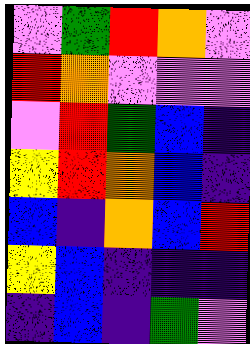[["violet", "green", "red", "orange", "violet"], ["red", "orange", "violet", "violet", "violet"], ["violet", "red", "green", "blue", "indigo"], ["yellow", "red", "orange", "blue", "indigo"], ["blue", "indigo", "orange", "blue", "red"], ["yellow", "blue", "indigo", "indigo", "indigo"], ["indigo", "blue", "indigo", "green", "violet"]]